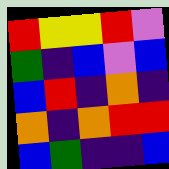[["red", "yellow", "yellow", "red", "violet"], ["green", "indigo", "blue", "violet", "blue"], ["blue", "red", "indigo", "orange", "indigo"], ["orange", "indigo", "orange", "red", "red"], ["blue", "green", "indigo", "indigo", "blue"]]